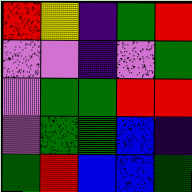[["red", "yellow", "indigo", "green", "red"], ["violet", "violet", "indigo", "violet", "green"], ["violet", "green", "green", "red", "red"], ["violet", "green", "green", "blue", "indigo"], ["green", "red", "blue", "blue", "green"]]